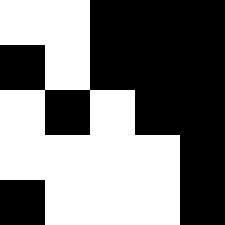[["white", "white", "black", "black", "black"], ["black", "white", "black", "black", "black"], ["white", "black", "white", "black", "black"], ["white", "white", "white", "white", "black"], ["black", "white", "white", "white", "black"]]